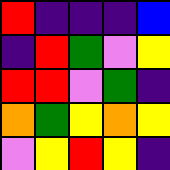[["red", "indigo", "indigo", "indigo", "blue"], ["indigo", "red", "green", "violet", "yellow"], ["red", "red", "violet", "green", "indigo"], ["orange", "green", "yellow", "orange", "yellow"], ["violet", "yellow", "red", "yellow", "indigo"]]